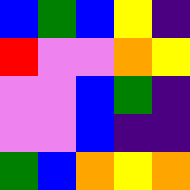[["blue", "green", "blue", "yellow", "indigo"], ["red", "violet", "violet", "orange", "yellow"], ["violet", "violet", "blue", "green", "indigo"], ["violet", "violet", "blue", "indigo", "indigo"], ["green", "blue", "orange", "yellow", "orange"]]